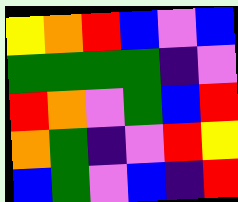[["yellow", "orange", "red", "blue", "violet", "blue"], ["green", "green", "green", "green", "indigo", "violet"], ["red", "orange", "violet", "green", "blue", "red"], ["orange", "green", "indigo", "violet", "red", "yellow"], ["blue", "green", "violet", "blue", "indigo", "red"]]